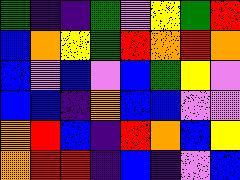[["green", "indigo", "indigo", "green", "violet", "yellow", "green", "red"], ["blue", "orange", "yellow", "green", "red", "orange", "red", "orange"], ["blue", "violet", "blue", "violet", "blue", "green", "yellow", "violet"], ["blue", "blue", "indigo", "orange", "blue", "blue", "violet", "violet"], ["orange", "red", "blue", "indigo", "red", "orange", "blue", "yellow"], ["orange", "red", "red", "indigo", "blue", "indigo", "violet", "blue"]]